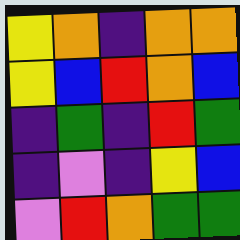[["yellow", "orange", "indigo", "orange", "orange"], ["yellow", "blue", "red", "orange", "blue"], ["indigo", "green", "indigo", "red", "green"], ["indigo", "violet", "indigo", "yellow", "blue"], ["violet", "red", "orange", "green", "green"]]